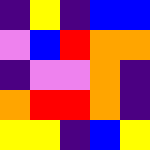[["indigo", "yellow", "indigo", "blue", "blue"], ["violet", "blue", "red", "orange", "orange"], ["indigo", "violet", "violet", "orange", "indigo"], ["orange", "red", "red", "orange", "indigo"], ["yellow", "yellow", "indigo", "blue", "yellow"]]